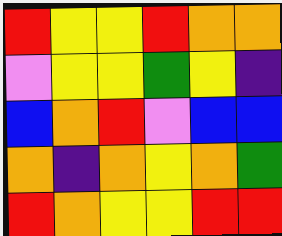[["red", "yellow", "yellow", "red", "orange", "orange"], ["violet", "yellow", "yellow", "green", "yellow", "indigo"], ["blue", "orange", "red", "violet", "blue", "blue"], ["orange", "indigo", "orange", "yellow", "orange", "green"], ["red", "orange", "yellow", "yellow", "red", "red"]]